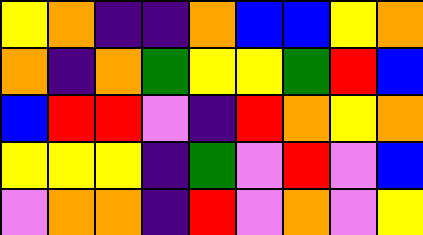[["yellow", "orange", "indigo", "indigo", "orange", "blue", "blue", "yellow", "orange"], ["orange", "indigo", "orange", "green", "yellow", "yellow", "green", "red", "blue"], ["blue", "red", "red", "violet", "indigo", "red", "orange", "yellow", "orange"], ["yellow", "yellow", "yellow", "indigo", "green", "violet", "red", "violet", "blue"], ["violet", "orange", "orange", "indigo", "red", "violet", "orange", "violet", "yellow"]]